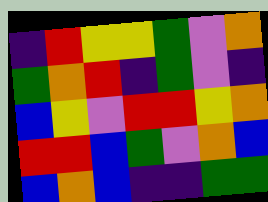[["indigo", "red", "yellow", "yellow", "green", "violet", "orange"], ["green", "orange", "red", "indigo", "green", "violet", "indigo"], ["blue", "yellow", "violet", "red", "red", "yellow", "orange"], ["red", "red", "blue", "green", "violet", "orange", "blue"], ["blue", "orange", "blue", "indigo", "indigo", "green", "green"]]